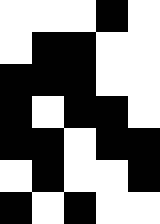[["white", "white", "white", "black", "white"], ["white", "black", "black", "white", "white"], ["black", "black", "black", "white", "white"], ["black", "white", "black", "black", "white"], ["black", "black", "white", "black", "black"], ["white", "black", "white", "white", "black"], ["black", "white", "black", "white", "white"]]